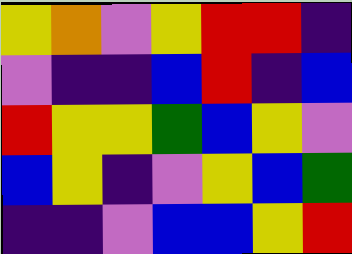[["yellow", "orange", "violet", "yellow", "red", "red", "indigo"], ["violet", "indigo", "indigo", "blue", "red", "indigo", "blue"], ["red", "yellow", "yellow", "green", "blue", "yellow", "violet"], ["blue", "yellow", "indigo", "violet", "yellow", "blue", "green"], ["indigo", "indigo", "violet", "blue", "blue", "yellow", "red"]]